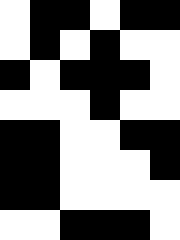[["white", "black", "black", "white", "black", "black"], ["white", "black", "white", "black", "white", "white"], ["black", "white", "black", "black", "black", "white"], ["white", "white", "white", "black", "white", "white"], ["black", "black", "white", "white", "black", "black"], ["black", "black", "white", "white", "white", "black"], ["black", "black", "white", "white", "white", "white"], ["white", "white", "black", "black", "black", "white"]]